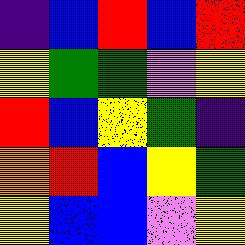[["indigo", "blue", "red", "blue", "red"], ["yellow", "green", "green", "violet", "yellow"], ["red", "blue", "yellow", "green", "indigo"], ["orange", "red", "blue", "yellow", "green"], ["yellow", "blue", "blue", "violet", "yellow"]]